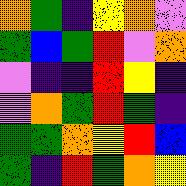[["orange", "green", "indigo", "yellow", "orange", "violet"], ["green", "blue", "green", "red", "violet", "orange"], ["violet", "indigo", "indigo", "red", "yellow", "indigo"], ["violet", "orange", "green", "red", "green", "indigo"], ["green", "green", "orange", "yellow", "red", "blue"], ["green", "indigo", "red", "green", "orange", "yellow"]]